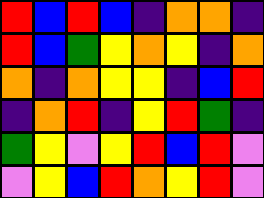[["red", "blue", "red", "blue", "indigo", "orange", "orange", "indigo"], ["red", "blue", "green", "yellow", "orange", "yellow", "indigo", "orange"], ["orange", "indigo", "orange", "yellow", "yellow", "indigo", "blue", "red"], ["indigo", "orange", "red", "indigo", "yellow", "red", "green", "indigo"], ["green", "yellow", "violet", "yellow", "red", "blue", "red", "violet"], ["violet", "yellow", "blue", "red", "orange", "yellow", "red", "violet"]]